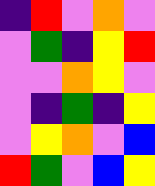[["indigo", "red", "violet", "orange", "violet"], ["violet", "green", "indigo", "yellow", "red"], ["violet", "violet", "orange", "yellow", "violet"], ["violet", "indigo", "green", "indigo", "yellow"], ["violet", "yellow", "orange", "violet", "blue"], ["red", "green", "violet", "blue", "yellow"]]